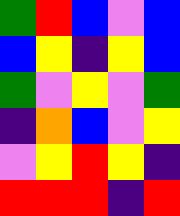[["green", "red", "blue", "violet", "blue"], ["blue", "yellow", "indigo", "yellow", "blue"], ["green", "violet", "yellow", "violet", "green"], ["indigo", "orange", "blue", "violet", "yellow"], ["violet", "yellow", "red", "yellow", "indigo"], ["red", "red", "red", "indigo", "red"]]